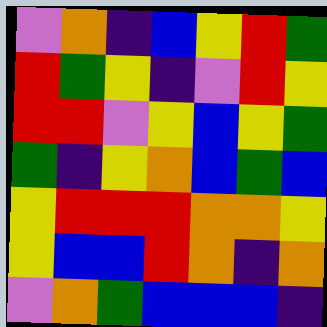[["violet", "orange", "indigo", "blue", "yellow", "red", "green"], ["red", "green", "yellow", "indigo", "violet", "red", "yellow"], ["red", "red", "violet", "yellow", "blue", "yellow", "green"], ["green", "indigo", "yellow", "orange", "blue", "green", "blue"], ["yellow", "red", "red", "red", "orange", "orange", "yellow"], ["yellow", "blue", "blue", "red", "orange", "indigo", "orange"], ["violet", "orange", "green", "blue", "blue", "blue", "indigo"]]